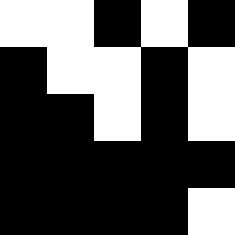[["white", "white", "black", "white", "black"], ["black", "white", "white", "black", "white"], ["black", "black", "white", "black", "white"], ["black", "black", "black", "black", "black"], ["black", "black", "black", "black", "white"]]